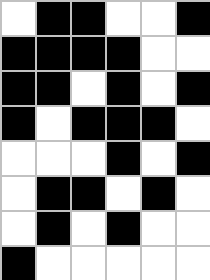[["white", "black", "black", "white", "white", "black"], ["black", "black", "black", "black", "white", "white"], ["black", "black", "white", "black", "white", "black"], ["black", "white", "black", "black", "black", "white"], ["white", "white", "white", "black", "white", "black"], ["white", "black", "black", "white", "black", "white"], ["white", "black", "white", "black", "white", "white"], ["black", "white", "white", "white", "white", "white"]]